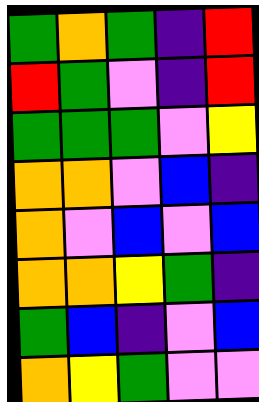[["green", "orange", "green", "indigo", "red"], ["red", "green", "violet", "indigo", "red"], ["green", "green", "green", "violet", "yellow"], ["orange", "orange", "violet", "blue", "indigo"], ["orange", "violet", "blue", "violet", "blue"], ["orange", "orange", "yellow", "green", "indigo"], ["green", "blue", "indigo", "violet", "blue"], ["orange", "yellow", "green", "violet", "violet"]]